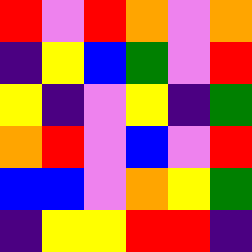[["red", "violet", "red", "orange", "violet", "orange"], ["indigo", "yellow", "blue", "green", "violet", "red"], ["yellow", "indigo", "violet", "yellow", "indigo", "green"], ["orange", "red", "violet", "blue", "violet", "red"], ["blue", "blue", "violet", "orange", "yellow", "green"], ["indigo", "yellow", "yellow", "red", "red", "indigo"]]